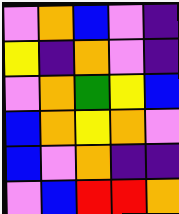[["violet", "orange", "blue", "violet", "indigo"], ["yellow", "indigo", "orange", "violet", "indigo"], ["violet", "orange", "green", "yellow", "blue"], ["blue", "orange", "yellow", "orange", "violet"], ["blue", "violet", "orange", "indigo", "indigo"], ["violet", "blue", "red", "red", "orange"]]